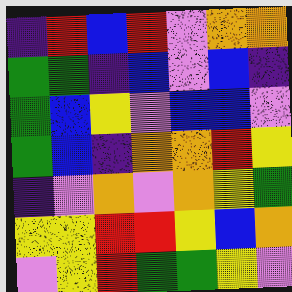[["indigo", "red", "blue", "red", "violet", "orange", "orange"], ["green", "green", "indigo", "blue", "violet", "blue", "indigo"], ["green", "blue", "yellow", "violet", "blue", "blue", "violet"], ["green", "blue", "indigo", "orange", "orange", "red", "yellow"], ["indigo", "violet", "orange", "violet", "orange", "yellow", "green"], ["yellow", "yellow", "red", "red", "yellow", "blue", "orange"], ["violet", "yellow", "red", "green", "green", "yellow", "violet"]]